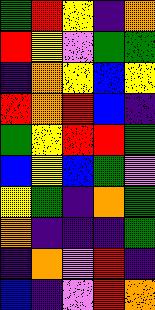[["green", "red", "yellow", "indigo", "orange"], ["red", "yellow", "violet", "green", "green"], ["indigo", "orange", "yellow", "blue", "yellow"], ["red", "orange", "red", "blue", "indigo"], ["green", "yellow", "red", "red", "green"], ["blue", "yellow", "blue", "green", "violet"], ["yellow", "green", "indigo", "orange", "green"], ["orange", "indigo", "indigo", "indigo", "green"], ["indigo", "orange", "violet", "red", "indigo"], ["blue", "indigo", "violet", "red", "orange"]]